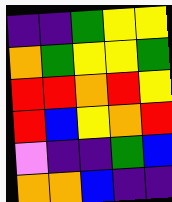[["indigo", "indigo", "green", "yellow", "yellow"], ["orange", "green", "yellow", "yellow", "green"], ["red", "red", "orange", "red", "yellow"], ["red", "blue", "yellow", "orange", "red"], ["violet", "indigo", "indigo", "green", "blue"], ["orange", "orange", "blue", "indigo", "indigo"]]